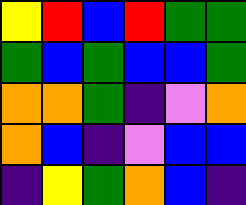[["yellow", "red", "blue", "red", "green", "green"], ["green", "blue", "green", "blue", "blue", "green"], ["orange", "orange", "green", "indigo", "violet", "orange"], ["orange", "blue", "indigo", "violet", "blue", "blue"], ["indigo", "yellow", "green", "orange", "blue", "indigo"]]